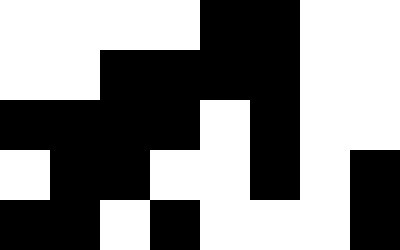[["white", "white", "white", "white", "black", "black", "white", "white"], ["white", "white", "black", "black", "black", "black", "white", "white"], ["black", "black", "black", "black", "white", "black", "white", "white"], ["white", "black", "black", "white", "white", "black", "white", "black"], ["black", "black", "white", "black", "white", "white", "white", "black"]]